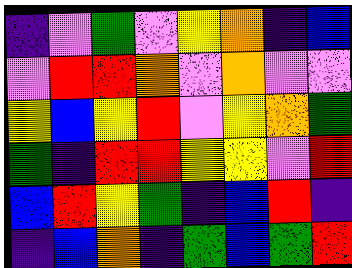[["indigo", "violet", "green", "violet", "yellow", "orange", "indigo", "blue"], ["violet", "red", "red", "orange", "violet", "orange", "violet", "violet"], ["yellow", "blue", "yellow", "red", "violet", "yellow", "orange", "green"], ["green", "indigo", "red", "red", "yellow", "yellow", "violet", "red"], ["blue", "red", "yellow", "green", "indigo", "blue", "red", "indigo"], ["indigo", "blue", "orange", "indigo", "green", "blue", "green", "red"]]